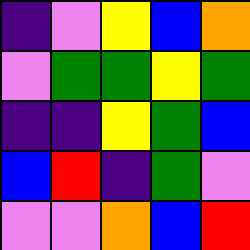[["indigo", "violet", "yellow", "blue", "orange"], ["violet", "green", "green", "yellow", "green"], ["indigo", "indigo", "yellow", "green", "blue"], ["blue", "red", "indigo", "green", "violet"], ["violet", "violet", "orange", "blue", "red"]]